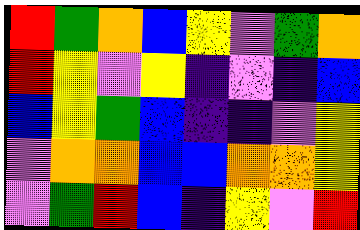[["red", "green", "orange", "blue", "yellow", "violet", "green", "orange"], ["red", "yellow", "violet", "yellow", "indigo", "violet", "indigo", "blue"], ["blue", "yellow", "green", "blue", "indigo", "indigo", "violet", "yellow"], ["violet", "orange", "orange", "blue", "blue", "orange", "orange", "yellow"], ["violet", "green", "red", "blue", "indigo", "yellow", "violet", "red"]]